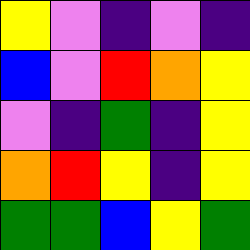[["yellow", "violet", "indigo", "violet", "indigo"], ["blue", "violet", "red", "orange", "yellow"], ["violet", "indigo", "green", "indigo", "yellow"], ["orange", "red", "yellow", "indigo", "yellow"], ["green", "green", "blue", "yellow", "green"]]